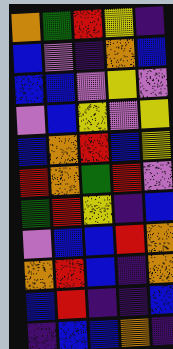[["orange", "green", "red", "yellow", "indigo"], ["blue", "violet", "indigo", "orange", "blue"], ["blue", "blue", "violet", "yellow", "violet"], ["violet", "blue", "yellow", "violet", "yellow"], ["blue", "orange", "red", "blue", "yellow"], ["red", "orange", "green", "red", "violet"], ["green", "red", "yellow", "indigo", "blue"], ["violet", "blue", "blue", "red", "orange"], ["orange", "red", "blue", "indigo", "orange"], ["blue", "red", "indigo", "indigo", "blue"], ["indigo", "blue", "blue", "orange", "indigo"]]